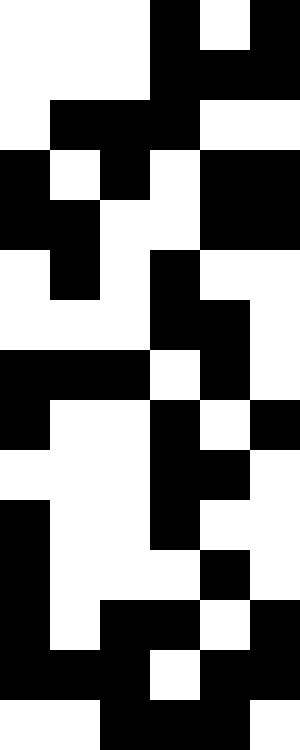[["white", "white", "white", "black", "white", "black"], ["white", "white", "white", "black", "black", "black"], ["white", "black", "black", "black", "white", "white"], ["black", "white", "black", "white", "black", "black"], ["black", "black", "white", "white", "black", "black"], ["white", "black", "white", "black", "white", "white"], ["white", "white", "white", "black", "black", "white"], ["black", "black", "black", "white", "black", "white"], ["black", "white", "white", "black", "white", "black"], ["white", "white", "white", "black", "black", "white"], ["black", "white", "white", "black", "white", "white"], ["black", "white", "white", "white", "black", "white"], ["black", "white", "black", "black", "white", "black"], ["black", "black", "black", "white", "black", "black"], ["white", "white", "black", "black", "black", "white"]]